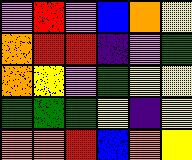[["violet", "red", "violet", "blue", "orange", "yellow"], ["orange", "red", "red", "indigo", "violet", "green"], ["orange", "yellow", "violet", "green", "yellow", "yellow"], ["green", "green", "green", "yellow", "indigo", "yellow"], ["orange", "orange", "red", "blue", "orange", "yellow"]]